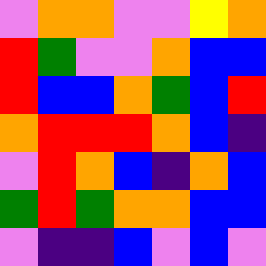[["violet", "orange", "orange", "violet", "violet", "yellow", "orange"], ["red", "green", "violet", "violet", "orange", "blue", "blue"], ["red", "blue", "blue", "orange", "green", "blue", "red"], ["orange", "red", "red", "red", "orange", "blue", "indigo"], ["violet", "red", "orange", "blue", "indigo", "orange", "blue"], ["green", "red", "green", "orange", "orange", "blue", "blue"], ["violet", "indigo", "indigo", "blue", "violet", "blue", "violet"]]